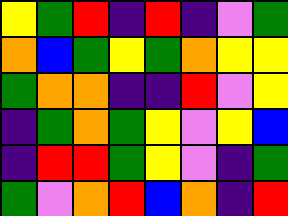[["yellow", "green", "red", "indigo", "red", "indigo", "violet", "green"], ["orange", "blue", "green", "yellow", "green", "orange", "yellow", "yellow"], ["green", "orange", "orange", "indigo", "indigo", "red", "violet", "yellow"], ["indigo", "green", "orange", "green", "yellow", "violet", "yellow", "blue"], ["indigo", "red", "red", "green", "yellow", "violet", "indigo", "green"], ["green", "violet", "orange", "red", "blue", "orange", "indigo", "red"]]